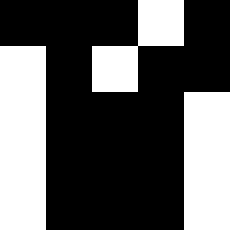[["black", "black", "black", "white", "black"], ["white", "black", "white", "black", "black"], ["white", "black", "black", "black", "white"], ["white", "black", "black", "black", "white"], ["white", "black", "black", "black", "white"]]